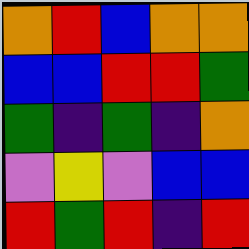[["orange", "red", "blue", "orange", "orange"], ["blue", "blue", "red", "red", "green"], ["green", "indigo", "green", "indigo", "orange"], ["violet", "yellow", "violet", "blue", "blue"], ["red", "green", "red", "indigo", "red"]]